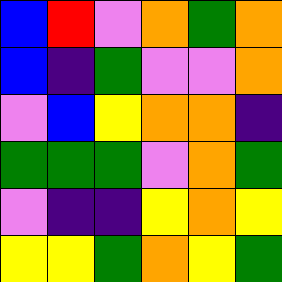[["blue", "red", "violet", "orange", "green", "orange"], ["blue", "indigo", "green", "violet", "violet", "orange"], ["violet", "blue", "yellow", "orange", "orange", "indigo"], ["green", "green", "green", "violet", "orange", "green"], ["violet", "indigo", "indigo", "yellow", "orange", "yellow"], ["yellow", "yellow", "green", "orange", "yellow", "green"]]